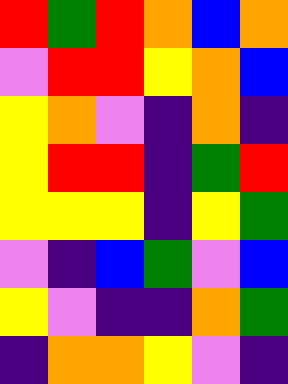[["red", "green", "red", "orange", "blue", "orange"], ["violet", "red", "red", "yellow", "orange", "blue"], ["yellow", "orange", "violet", "indigo", "orange", "indigo"], ["yellow", "red", "red", "indigo", "green", "red"], ["yellow", "yellow", "yellow", "indigo", "yellow", "green"], ["violet", "indigo", "blue", "green", "violet", "blue"], ["yellow", "violet", "indigo", "indigo", "orange", "green"], ["indigo", "orange", "orange", "yellow", "violet", "indigo"]]